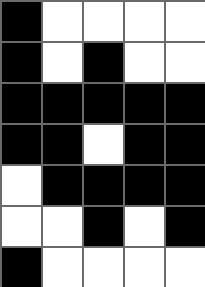[["black", "white", "white", "white", "white"], ["black", "white", "black", "white", "white"], ["black", "black", "black", "black", "black"], ["black", "black", "white", "black", "black"], ["white", "black", "black", "black", "black"], ["white", "white", "black", "white", "black"], ["black", "white", "white", "white", "white"]]